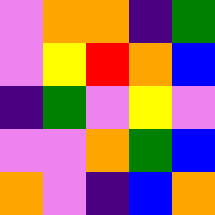[["violet", "orange", "orange", "indigo", "green"], ["violet", "yellow", "red", "orange", "blue"], ["indigo", "green", "violet", "yellow", "violet"], ["violet", "violet", "orange", "green", "blue"], ["orange", "violet", "indigo", "blue", "orange"]]